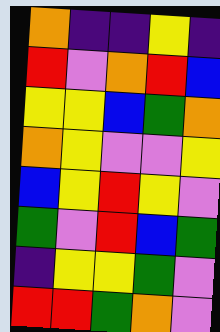[["orange", "indigo", "indigo", "yellow", "indigo"], ["red", "violet", "orange", "red", "blue"], ["yellow", "yellow", "blue", "green", "orange"], ["orange", "yellow", "violet", "violet", "yellow"], ["blue", "yellow", "red", "yellow", "violet"], ["green", "violet", "red", "blue", "green"], ["indigo", "yellow", "yellow", "green", "violet"], ["red", "red", "green", "orange", "violet"]]